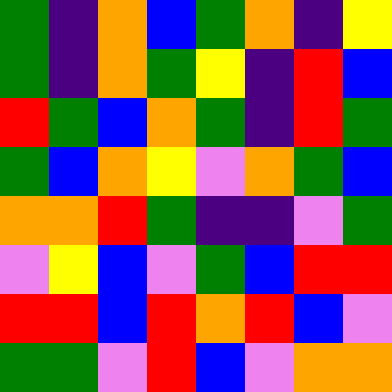[["green", "indigo", "orange", "blue", "green", "orange", "indigo", "yellow"], ["green", "indigo", "orange", "green", "yellow", "indigo", "red", "blue"], ["red", "green", "blue", "orange", "green", "indigo", "red", "green"], ["green", "blue", "orange", "yellow", "violet", "orange", "green", "blue"], ["orange", "orange", "red", "green", "indigo", "indigo", "violet", "green"], ["violet", "yellow", "blue", "violet", "green", "blue", "red", "red"], ["red", "red", "blue", "red", "orange", "red", "blue", "violet"], ["green", "green", "violet", "red", "blue", "violet", "orange", "orange"]]